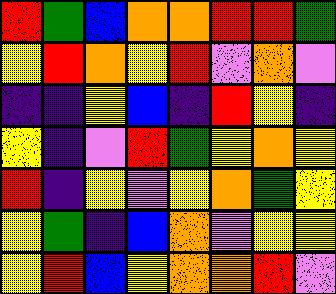[["red", "green", "blue", "orange", "orange", "red", "red", "green"], ["yellow", "red", "orange", "yellow", "red", "violet", "orange", "violet"], ["indigo", "indigo", "yellow", "blue", "indigo", "red", "yellow", "indigo"], ["yellow", "indigo", "violet", "red", "green", "yellow", "orange", "yellow"], ["red", "indigo", "yellow", "violet", "yellow", "orange", "green", "yellow"], ["yellow", "green", "indigo", "blue", "orange", "violet", "yellow", "yellow"], ["yellow", "red", "blue", "yellow", "orange", "orange", "red", "violet"]]